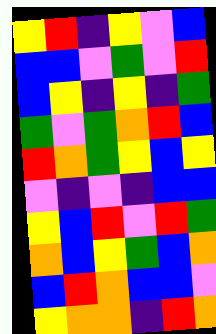[["yellow", "red", "indigo", "yellow", "violet", "blue"], ["blue", "blue", "violet", "green", "violet", "red"], ["blue", "yellow", "indigo", "yellow", "indigo", "green"], ["green", "violet", "green", "orange", "red", "blue"], ["red", "orange", "green", "yellow", "blue", "yellow"], ["violet", "indigo", "violet", "indigo", "blue", "blue"], ["yellow", "blue", "red", "violet", "red", "green"], ["orange", "blue", "yellow", "green", "blue", "orange"], ["blue", "red", "orange", "blue", "blue", "violet"], ["yellow", "orange", "orange", "indigo", "red", "orange"]]